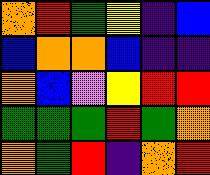[["orange", "red", "green", "yellow", "indigo", "blue"], ["blue", "orange", "orange", "blue", "indigo", "indigo"], ["orange", "blue", "violet", "yellow", "red", "red"], ["green", "green", "green", "red", "green", "orange"], ["orange", "green", "red", "indigo", "orange", "red"]]